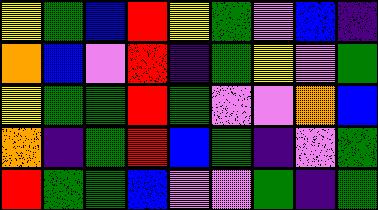[["yellow", "green", "blue", "red", "yellow", "green", "violet", "blue", "indigo"], ["orange", "blue", "violet", "red", "indigo", "green", "yellow", "violet", "green"], ["yellow", "green", "green", "red", "green", "violet", "violet", "orange", "blue"], ["orange", "indigo", "green", "red", "blue", "green", "indigo", "violet", "green"], ["red", "green", "green", "blue", "violet", "violet", "green", "indigo", "green"]]